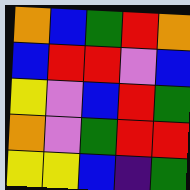[["orange", "blue", "green", "red", "orange"], ["blue", "red", "red", "violet", "blue"], ["yellow", "violet", "blue", "red", "green"], ["orange", "violet", "green", "red", "red"], ["yellow", "yellow", "blue", "indigo", "green"]]